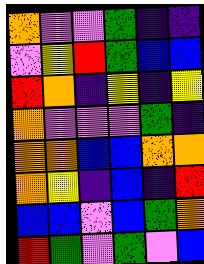[["orange", "violet", "violet", "green", "indigo", "indigo"], ["violet", "yellow", "red", "green", "blue", "blue"], ["red", "orange", "indigo", "yellow", "indigo", "yellow"], ["orange", "violet", "violet", "violet", "green", "indigo"], ["orange", "orange", "blue", "blue", "orange", "orange"], ["orange", "yellow", "indigo", "blue", "indigo", "red"], ["blue", "blue", "violet", "blue", "green", "orange"], ["red", "green", "violet", "green", "violet", "blue"]]